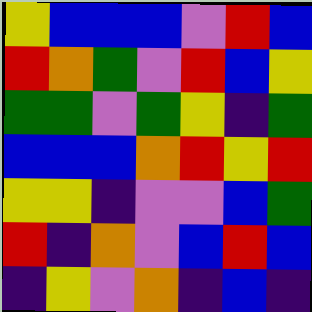[["yellow", "blue", "blue", "blue", "violet", "red", "blue"], ["red", "orange", "green", "violet", "red", "blue", "yellow"], ["green", "green", "violet", "green", "yellow", "indigo", "green"], ["blue", "blue", "blue", "orange", "red", "yellow", "red"], ["yellow", "yellow", "indigo", "violet", "violet", "blue", "green"], ["red", "indigo", "orange", "violet", "blue", "red", "blue"], ["indigo", "yellow", "violet", "orange", "indigo", "blue", "indigo"]]